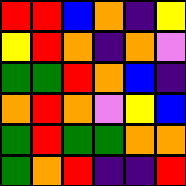[["red", "red", "blue", "orange", "indigo", "yellow"], ["yellow", "red", "orange", "indigo", "orange", "violet"], ["green", "green", "red", "orange", "blue", "indigo"], ["orange", "red", "orange", "violet", "yellow", "blue"], ["green", "red", "green", "green", "orange", "orange"], ["green", "orange", "red", "indigo", "indigo", "red"]]